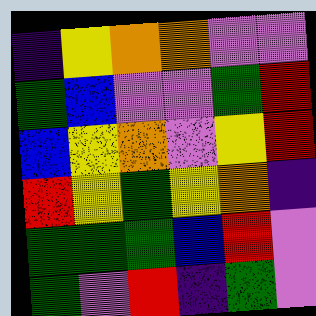[["indigo", "yellow", "orange", "orange", "violet", "violet"], ["green", "blue", "violet", "violet", "green", "red"], ["blue", "yellow", "orange", "violet", "yellow", "red"], ["red", "yellow", "green", "yellow", "orange", "indigo"], ["green", "green", "green", "blue", "red", "violet"], ["green", "violet", "red", "indigo", "green", "violet"]]